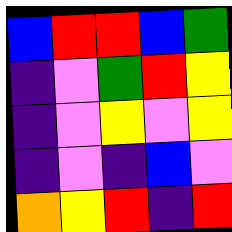[["blue", "red", "red", "blue", "green"], ["indigo", "violet", "green", "red", "yellow"], ["indigo", "violet", "yellow", "violet", "yellow"], ["indigo", "violet", "indigo", "blue", "violet"], ["orange", "yellow", "red", "indigo", "red"]]